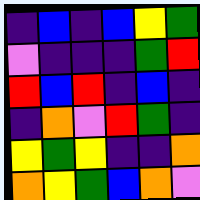[["indigo", "blue", "indigo", "blue", "yellow", "green"], ["violet", "indigo", "indigo", "indigo", "green", "red"], ["red", "blue", "red", "indigo", "blue", "indigo"], ["indigo", "orange", "violet", "red", "green", "indigo"], ["yellow", "green", "yellow", "indigo", "indigo", "orange"], ["orange", "yellow", "green", "blue", "orange", "violet"]]